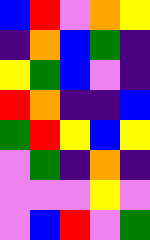[["blue", "red", "violet", "orange", "yellow"], ["indigo", "orange", "blue", "green", "indigo"], ["yellow", "green", "blue", "violet", "indigo"], ["red", "orange", "indigo", "indigo", "blue"], ["green", "red", "yellow", "blue", "yellow"], ["violet", "green", "indigo", "orange", "indigo"], ["violet", "violet", "violet", "yellow", "violet"], ["violet", "blue", "red", "violet", "green"]]